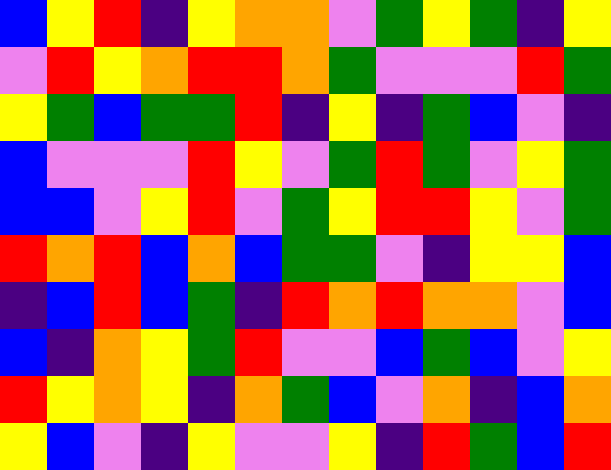[["blue", "yellow", "red", "indigo", "yellow", "orange", "orange", "violet", "green", "yellow", "green", "indigo", "yellow"], ["violet", "red", "yellow", "orange", "red", "red", "orange", "green", "violet", "violet", "violet", "red", "green"], ["yellow", "green", "blue", "green", "green", "red", "indigo", "yellow", "indigo", "green", "blue", "violet", "indigo"], ["blue", "violet", "violet", "violet", "red", "yellow", "violet", "green", "red", "green", "violet", "yellow", "green"], ["blue", "blue", "violet", "yellow", "red", "violet", "green", "yellow", "red", "red", "yellow", "violet", "green"], ["red", "orange", "red", "blue", "orange", "blue", "green", "green", "violet", "indigo", "yellow", "yellow", "blue"], ["indigo", "blue", "red", "blue", "green", "indigo", "red", "orange", "red", "orange", "orange", "violet", "blue"], ["blue", "indigo", "orange", "yellow", "green", "red", "violet", "violet", "blue", "green", "blue", "violet", "yellow"], ["red", "yellow", "orange", "yellow", "indigo", "orange", "green", "blue", "violet", "orange", "indigo", "blue", "orange"], ["yellow", "blue", "violet", "indigo", "yellow", "violet", "violet", "yellow", "indigo", "red", "green", "blue", "red"]]